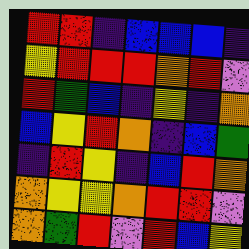[["red", "red", "indigo", "blue", "blue", "blue", "indigo"], ["yellow", "red", "red", "red", "orange", "red", "violet"], ["red", "green", "blue", "indigo", "yellow", "indigo", "orange"], ["blue", "yellow", "red", "orange", "indigo", "blue", "green"], ["indigo", "red", "yellow", "indigo", "blue", "red", "orange"], ["orange", "yellow", "yellow", "orange", "red", "red", "violet"], ["orange", "green", "red", "violet", "red", "blue", "yellow"]]